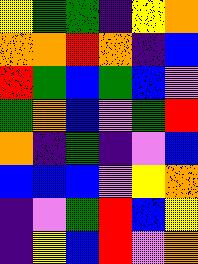[["yellow", "green", "green", "indigo", "yellow", "orange"], ["orange", "orange", "red", "orange", "indigo", "blue"], ["red", "green", "blue", "green", "blue", "violet"], ["green", "orange", "blue", "violet", "green", "red"], ["orange", "indigo", "green", "indigo", "violet", "blue"], ["blue", "blue", "blue", "violet", "yellow", "orange"], ["indigo", "violet", "green", "red", "blue", "yellow"], ["indigo", "yellow", "blue", "red", "violet", "orange"]]